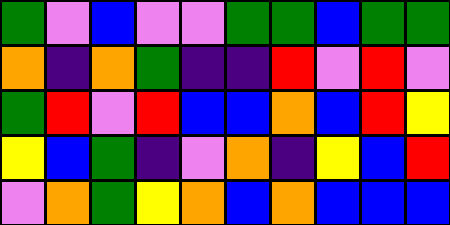[["green", "violet", "blue", "violet", "violet", "green", "green", "blue", "green", "green"], ["orange", "indigo", "orange", "green", "indigo", "indigo", "red", "violet", "red", "violet"], ["green", "red", "violet", "red", "blue", "blue", "orange", "blue", "red", "yellow"], ["yellow", "blue", "green", "indigo", "violet", "orange", "indigo", "yellow", "blue", "red"], ["violet", "orange", "green", "yellow", "orange", "blue", "orange", "blue", "blue", "blue"]]